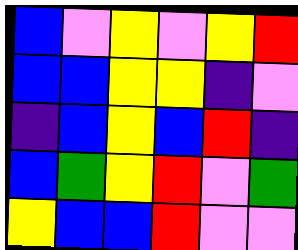[["blue", "violet", "yellow", "violet", "yellow", "red"], ["blue", "blue", "yellow", "yellow", "indigo", "violet"], ["indigo", "blue", "yellow", "blue", "red", "indigo"], ["blue", "green", "yellow", "red", "violet", "green"], ["yellow", "blue", "blue", "red", "violet", "violet"]]